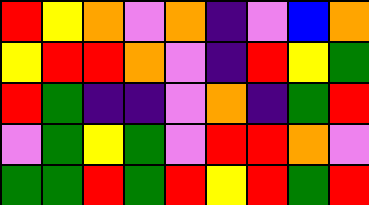[["red", "yellow", "orange", "violet", "orange", "indigo", "violet", "blue", "orange"], ["yellow", "red", "red", "orange", "violet", "indigo", "red", "yellow", "green"], ["red", "green", "indigo", "indigo", "violet", "orange", "indigo", "green", "red"], ["violet", "green", "yellow", "green", "violet", "red", "red", "orange", "violet"], ["green", "green", "red", "green", "red", "yellow", "red", "green", "red"]]